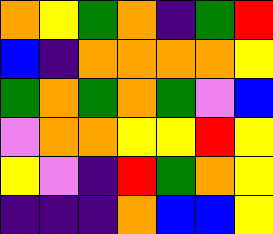[["orange", "yellow", "green", "orange", "indigo", "green", "red"], ["blue", "indigo", "orange", "orange", "orange", "orange", "yellow"], ["green", "orange", "green", "orange", "green", "violet", "blue"], ["violet", "orange", "orange", "yellow", "yellow", "red", "yellow"], ["yellow", "violet", "indigo", "red", "green", "orange", "yellow"], ["indigo", "indigo", "indigo", "orange", "blue", "blue", "yellow"]]